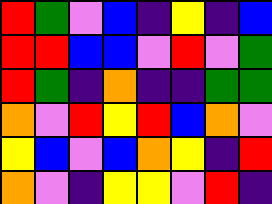[["red", "green", "violet", "blue", "indigo", "yellow", "indigo", "blue"], ["red", "red", "blue", "blue", "violet", "red", "violet", "green"], ["red", "green", "indigo", "orange", "indigo", "indigo", "green", "green"], ["orange", "violet", "red", "yellow", "red", "blue", "orange", "violet"], ["yellow", "blue", "violet", "blue", "orange", "yellow", "indigo", "red"], ["orange", "violet", "indigo", "yellow", "yellow", "violet", "red", "indigo"]]